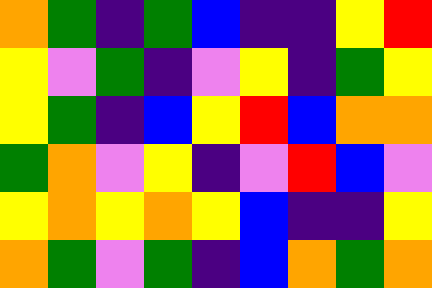[["orange", "green", "indigo", "green", "blue", "indigo", "indigo", "yellow", "red"], ["yellow", "violet", "green", "indigo", "violet", "yellow", "indigo", "green", "yellow"], ["yellow", "green", "indigo", "blue", "yellow", "red", "blue", "orange", "orange"], ["green", "orange", "violet", "yellow", "indigo", "violet", "red", "blue", "violet"], ["yellow", "orange", "yellow", "orange", "yellow", "blue", "indigo", "indigo", "yellow"], ["orange", "green", "violet", "green", "indigo", "blue", "orange", "green", "orange"]]